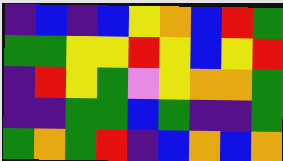[["indigo", "blue", "indigo", "blue", "yellow", "orange", "blue", "red", "green"], ["green", "green", "yellow", "yellow", "red", "yellow", "blue", "yellow", "red"], ["indigo", "red", "yellow", "green", "violet", "yellow", "orange", "orange", "green"], ["indigo", "indigo", "green", "green", "blue", "green", "indigo", "indigo", "green"], ["green", "orange", "green", "red", "indigo", "blue", "orange", "blue", "orange"]]